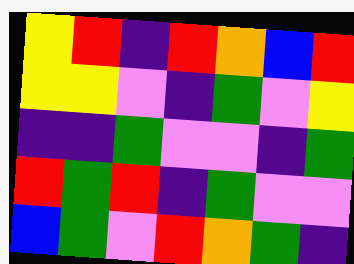[["yellow", "red", "indigo", "red", "orange", "blue", "red"], ["yellow", "yellow", "violet", "indigo", "green", "violet", "yellow"], ["indigo", "indigo", "green", "violet", "violet", "indigo", "green"], ["red", "green", "red", "indigo", "green", "violet", "violet"], ["blue", "green", "violet", "red", "orange", "green", "indigo"]]